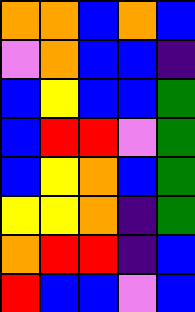[["orange", "orange", "blue", "orange", "blue"], ["violet", "orange", "blue", "blue", "indigo"], ["blue", "yellow", "blue", "blue", "green"], ["blue", "red", "red", "violet", "green"], ["blue", "yellow", "orange", "blue", "green"], ["yellow", "yellow", "orange", "indigo", "green"], ["orange", "red", "red", "indigo", "blue"], ["red", "blue", "blue", "violet", "blue"]]